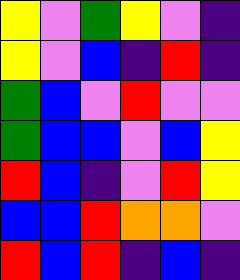[["yellow", "violet", "green", "yellow", "violet", "indigo"], ["yellow", "violet", "blue", "indigo", "red", "indigo"], ["green", "blue", "violet", "red", "violet", "violet"], ["green", "blue", "blue", "violet", "blue", "yellow"], ["red", "blue", "indigo", "violet", "red", "yellow"], ["blue", "blue", "red", "orange", "orange", "violet"], ["red", "blue", "red", "indigo", "blue", "indigo"]]